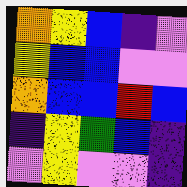[["orange", "yellow", "blue", "indigo", "violet"], ["yellow", "blue", "blue", "violet", "violet"], ["orange", "blue", "blue", "red", "blue"], ["indigo", "yellow", "green", "blue", "indigo"], ["violet", "yellow", "violet", "violet", "indigo"]]